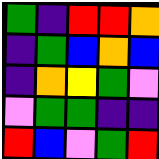[["green", "indigo", "red", "red", "orange"], ["indigo", "green", "blue", "orange", "blue"], ["indigo", "orange", "yellow", "green", "violet"], ["violet", "green", "green", "indigo", "indigo"], ["red", "blue", "violet", "green", "red"]]